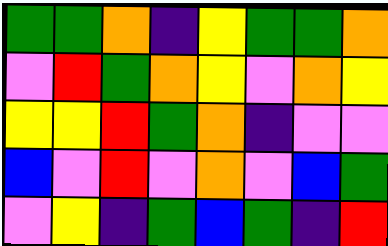[["green", "green", "orange", "indigo", "yellow", "green", "green", "orange"], ["violet", "red", "green", "orange", "yellow", "violet", "orange", "yellow"], ["yellow", "yellow", "red", "green", "orange", "indigo", "violet", "violet"], ["blue", "violet", "red", "violet", "orange", "violet", "blue", "green"], ["violet", "yellow", "indigo", "green", "blue", "green", "indigo", "red"]]